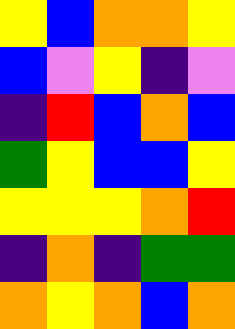[["yellow", "blue", "orange", "orange", "yellow"], ["blue", "violet", "yellow", "indigo", "violet"], ["indigo", "red", "blue", "orange", "blue"], ["green", "yellow", "blue", "blue", "yellow"], ["yellow", "yellow", "yellow", "orange", "red"], ["indigo", "orange", "indigo", "green", "green"], ["orange", "yellow", "orange", "blue", "orange"]]